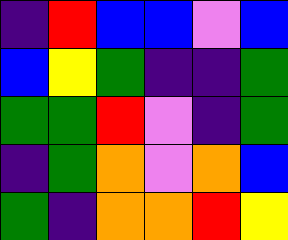[["indigo", "red", "blue", "blue", "violet", "blue"], ["blue", "yellow", "green", "indigo", "indigo", "green"], ["green", "green", "red", "violet", "indigo", "green"], ["indigo", "green", "orange", "violet", "orange", "blue"], ["green", "indigo", "orange", "orange", "red", "yellow"]]